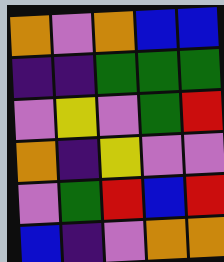[["orange", "violet", "orange", "blue", "blue"], ["indigo", "indigo", "green", "green", "green"], ["violet", "yellow", "violet", "green", "red"], ["orange", "indigo", "yellow", "violet", "violet"], ["violet", "green", "red", "blue", "red"], ["blue", "indigo", "violet", "orange", "orange"]]